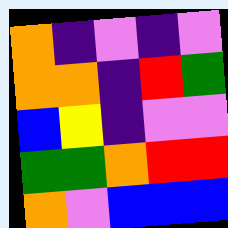[["orange", "indigo", "violet", "indigo", "violet"], ["orange", "orange", "indigo", "red", "green"], ["blue", "yellow", "indigo", "violet", "violet"], ["green", "green", "orange", "red", "red"], ["orange", "violet", "blue", "blue", "blue"]]